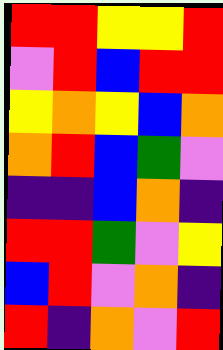[["red", "red", "yellow", "yellow", "red"], ["violet", "red", "blue", "red", "red"], ["yellow", "orange", "yellow", "blue", "orange"], ["orange", "red", "blue", "green", "violet"], ["indigo", "indigo", "blue", "orange", "indigo"], ["red", "red", "green", "violet", "yellow"], ["blue", "red", "violet", "orange", "indigo"], ["red", "indigo", "orange", "violet", "red"]]